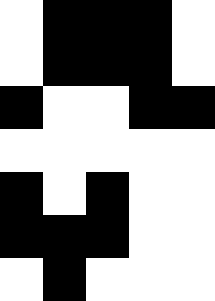[["white", "black", "black", "black", "white"], ["white", "black", "black", "black", "white"], ["black", "white", "white", "black", "black"], ["white", "white", "white", "white", "white"], ["black", "white", "black", "white", "white"], ["black", "black", "black", "white", "white"], ["white", "black", "white", "white", "white"]]